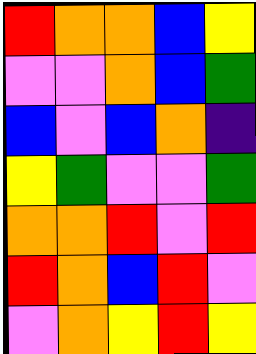[["red", "orange", "orange", "blue", "yellow"], ["violet", "violet", "orange", "blue", "green"], ["blue", "violet", "blue", "orange", "indigo"], ["yellow", "green", "violet", "violet", "green"], ["orange", "orange", "red", "violet", "red"], ["red", "orange", "blue", "red", "violet"], ["violet", "orange", "yellow", "red", "yellow"]]